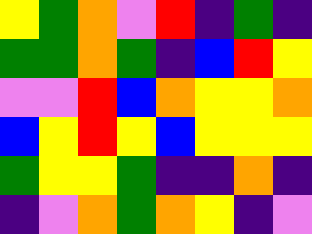[["yellow", "green", "orange", "violet", "red", "indigo", "green", "indigo"], ["green", "green", "orange", "green", "indigo", "blue", "red", "yellow"], ["violet", "violet", "red", "blue", "orange", "yellow", "yellow", "orange"], ["blue", "yellow", "red", "yellow", "blue", "yellow", "yellow", "yellow"], ["green", "yellow", "yellow", "green", "indigo", "indigo", "orange", "indigo"], ["indigo", "violet", "orange", "green", "orange", "yellow", "indigo", "violet"]]